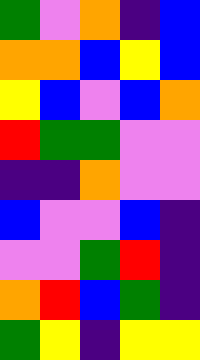[["green", "violet", "orange", "indigo", "blue"], ["orange", "orange", "blue", "yellow", "blue"], ["yellow", "blue", "violet", "blue", "orange"], ["red", "green", "green", "violet", "violet"], ["indigo", "indigo", "orange", "violet", "violet"], ["blue", "violet", "violet", "blue", "indigo"], ["violet", "violet", "green", "red", "indigo"], ["orange", "red", "blue", "green", "indigo"], ["green", "yellow", "indigo", "yellow", "yellow"]]